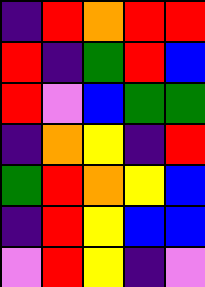[["indigo", "red", "orange", "red", "red"], ["red", "indigo", "green", "red", "blue"], ["red", "violet", "blue", "green", "green"], ["indigo", "orange", "yellow", "indigo", "red"], ["green", "red", "orange", "yellow", "blue"], ["indigo", "red", "yellow", "blue", "blue"], ["violet", "red", "yellow", "indigo", "violet"]]